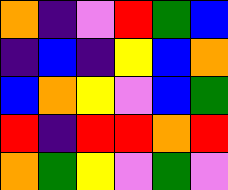[["orange", "indigo", "violet", "red", "green", "blue"], ["indigo", "blue", "indigo", "yellow", "blue", "orange"], ["blue", "orange", "yellow", "violet", "blue", "green"], ["red", "indigo", "red", "red", "orange", "red"], ["orange", "green", "yellow", "violet", "green", "violet"]]